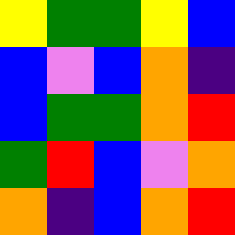[["yellow", "green", "green", "yellow", "blue"], ["blue", "violet", "blue", "orange", "indigo"], ["blue", "green", "green", "orange", "red"], ["green", "red", "blue", "violet", "orange"], ["orange", "indigo", "blue", "orange", "red"]]